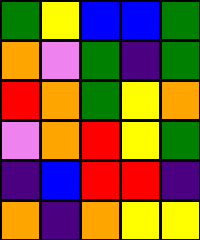[["green", "yellow", "blue", "blue", "green"], ["orange", "violet", "green", "indigo", "green"], ["red", "orange", "green", "yellow", "orange"], ["violet", "orange", "red", "yellow", "green"], ["indigo", "blue", "red", "red", "indigo"], ["orange", "indigo", "orange", "yellow", "yellow"]]